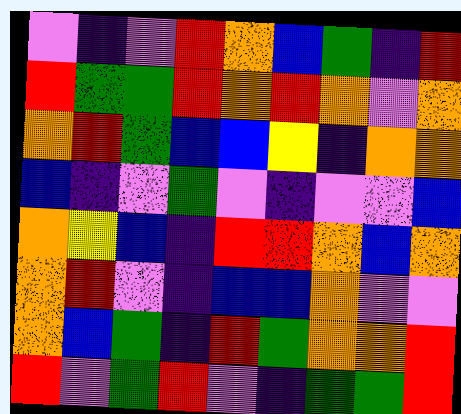[["violet", "indigo", "violet", "red", "orange", "blue", "green", "indigo", "red"], ["red", "green", "green", "red", "orange", "red", "orange", "violet", "orange"], ["orange", "red", "green", "blue", "blue", "yellow", "indigo", "orange", "orange"], ["blue", "indigo", "violet", "green", "violet", "indigo", "violet", "violet", "blue"], ["orange", "yellow", "blue", "indigo", "red", "red", "orange", "blue", "orange"], ["orange", "red", "violet", "indigo", "blue", "blue", "orange", "violet", "violet"], ["orange", "blue", "green", "indigo", "red", "green", "orange", "orange", "red"], ["red", "violet", "green", "red", "violet", "indigo", "green", "green", "red"]]